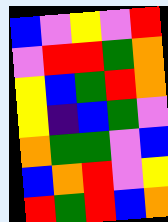[["blue", "violet", "yellow", "violet", "red"], ["violet", "red", "red", "green", "orange"], ["yellow", "blue", "green", "red", "orange"], ["yellow", "indigo", "blue", "green", "violet"], ["orange", "green", "green", "violet", "blue"], ["blue", "orange", "red", "violet", "yellow"], ["red", "green", "red", "blue", "orange"]]